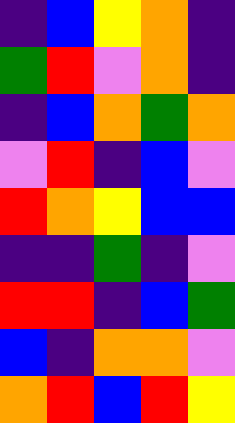[["indigo", "blue", "yellow", "orange", "indigo"], ["green", "red", "violet", "orange", "indigo"], ["indigo", "blue", "orange", "green", "orange"], ["violet", "red", "indigo", "blue", "violet"], ["red", "orange", "yellow", "blue", "blue"], ["indigo", "indigo", "green", "indigo", "violet"], ["red", "red", "indigo", "blue", "green"], ["blue", "indigo", "orange", "orange", "violet"], ["orange", "red", "blue", "red", "yellow"]]